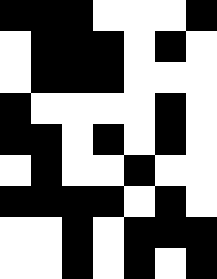[["black", "black", "black", "white", "white", "white", "black"], ["white", "black", "black", "black", "white", "black", "white"], ["white", "black", "black", "black", "white", "white", "white"], ["black", "white", "white", "white", "white", "black", "white"], ["black", "black", "white", "black", "white", "black", "white"], ["white", "black", "white", "white", "black", "white", "white"], ["black", "black", "black", "black", "white", "black", "white"], ["white", "white", "black", "white", "black", "black", "black"], ["white", "white", "black", "white", "black", "white", "black"]]